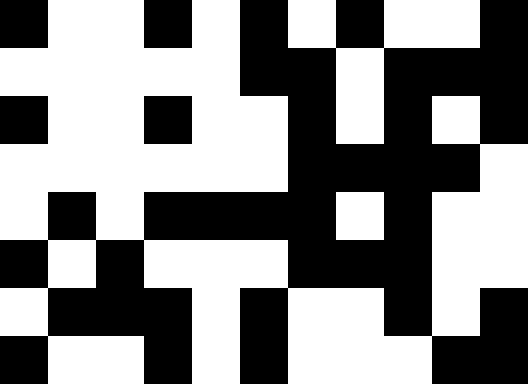[["black", "white", "white", "black", "white", "black", "white", "black", "white", "white", "black"], ["white", "white", "white", "white", "white", "black", "black", "white", "black", "black", "black"], ["black", "white", "white", "black", "white", "white", "black", "white", "black", "white", "black"], ["white", "white", "white", "white", "white", "white", "black", "black", "black", "black", "white"], ["white", "black", "white", "black", "black", "black", "black", "white", "black", "white", "white"], ["black", "white", "black", "white", "white", "white", "black", "black", "black", "white", "white"], ["white", "black", "black", "black", "white", "black", "white", "white", "black", "white", "black"], ["black", "white", "white", "black", "white", "black", "white", "white", "white", "black", "black"]]